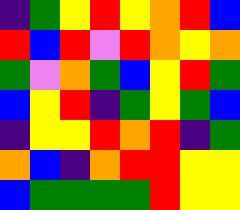[["indigo", "green", "yellow", "red", "yellow", "orange", "red", "blue"], ["red", "blue", "red", "violet", "red", "orange", "yellow", "orange"], ["green", "violet", "orange", "green", "blue", "yellow", "red", "green"], ["blue", "yellow", "red", "indigo", "green", "yellow", "green", "blue"], ["indigo", "yellow", "yellow", "red", "orange", "red", "indigo", "green"], ["orange", "blue", "indigo", "orange", "red", "red", "yellow", "yellow"], ["blue", "green", "green", "green", "green", "red", "yellow", "yellow"]]